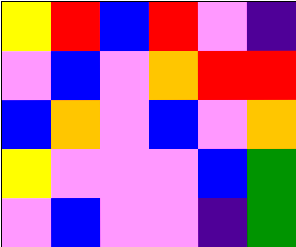[["yellow", "red", "blue", "red", "violet", "indigo"], ["violet", "blue", "violet", "orange", "red", "red"], ["blue", "orange", "violet", "blue", "violet", "orange"], ["yellow", "violet", "violet", "violet", "blue", "green"], ["violet", "blue", "violet", "violet", "indigo", "green"]]